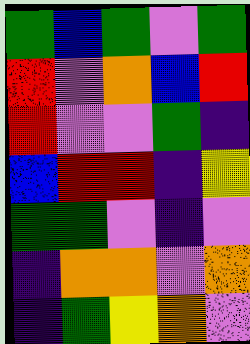[["green", "blue", "green", "violet", "green"], ["red", "violet", "orange", "blue", "red"], ["red", "violet", "violet", "green", "indigo"], ["blue", "red", "red", "indigo", "yellow"], ["green", "green", "violet", "indigo", "violet"], ["indigo", "orange", "orange", "violet", "orange"], ["indigo", "green", "yellow", "orange", "violet"]]